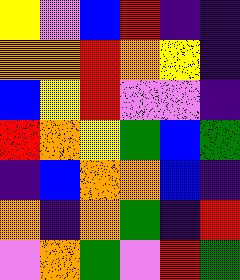[["yellow", "violet", "blue", "red", "indigo", "indigo"], ["orange", "orange", "red", "orange", "yellow", "indigo"], ["blue", "yellow", "red", "violet", "violet", "indigo"], ["red", "orange", "yellow", "green", "blue", "green"], ["indigo", "blue", "orange", "orange", "blue", "indigo"], ["orange", "indigo", "orange", "green", "indigo", "red"], ["violet", "orange", "green", "violet", "red", "green"]]